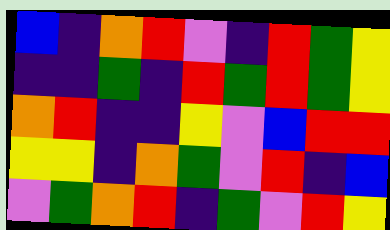[["blue", "indigo", "orange", "red", "violet", "indigo", "red", "green", "yellow"], ["indigo", "indigo", "green", "indigo", "red", "green", "red", "green", "yellow"], ["orange", "red", "indigo", "indigo", "yellow", "violet", "blue", "red", "red"], ["yellow", "yellow", "indigo", "orange", "green", "violet", "red", "indigo", "blue"], ["violet", "green", "orange", "red", "indigo", "green", "violet", "red", "yellow"]]